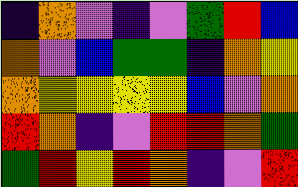[["indigo", "orange", "violet", "indigo", "violet", "green", "red", "blue"], ["orange", "violet", "blue", "green", "green", "indigo", "orange", "yellow"], ["orange", "yellow", "yellow", "yellow", "yellow", "blue", "violet", "orange"], ["red", "orange", "indigo", "violet", "red", "red", "orange", "green"], ["green", "red", "yellow", "red", "orange", "indigo", "violet", "red"]]